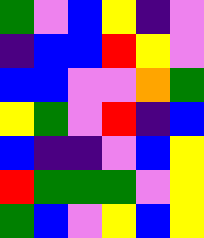[["green", "violet", "blue", "yellow", "indigo", "violet"], ["indigo", "blue", "blue", "red", "yellow", "violet"], ["blue", "blue", "violet", "violet", "orange", "green"], ["yellow", "green", "violet", "red", "indigo", "blue"], ["blue", "indigo", "indigo", "violet", "blue", "yellow"], ["red", "green", "green", "green", "violet", "yellow"], ["green", "blue", "violet", "yellow", "blue", "yellow"]]